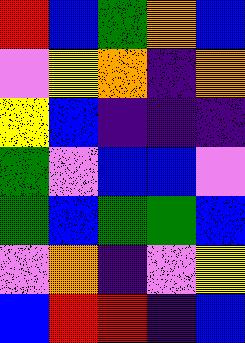[["red", "blue", "green", "orange", "blue"], ["violet", "yellow", "orange", "indigo", "orange"], ["yellow", "blue", "indigo", "indigo", "indigo"], ["green", "violet", "blue", "blue", "violet"], ["green", "blue", "green", "green", "blue"], ["violet", "orange", "indigo", "violet", "yellow"], ["blue", "red", "red", "indigo", "blue"]]